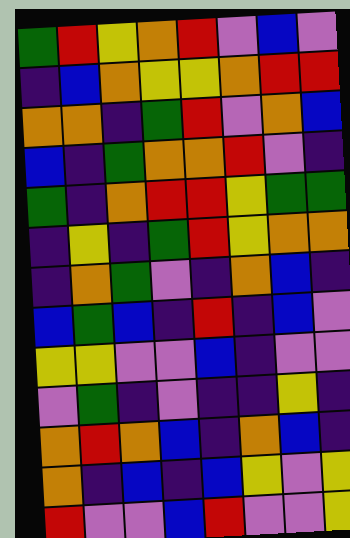[["green", "red", "yellow", "orange", "red", "violet", "blue", "violet"], ["indigo", "blue", "orange", "yellow", "yellow", "orange", "red", "red"], ["orange", "orange", "indigo", "green", "red", "violet", "orange", "blue"], ["blue", "indigo", "green", "orange", "orange", "red", "violet", "indigo"], ["green", "indigo", "orange", "red", "red", "yellow", "green", "green"], ["indigo", "yellow", "indigo", "green", "red", "yellow", "orange", "orange"], ["indigo", "orange", "green", "violet", "indigo", "orange", "blue", "indigo"], ["blue", "green", "blue", "indigo", "red", "indigo", "blue", "violet"], ["yellow", "yellow", "violet", "violet", "blue", "indigo", "violet", "violet"], ["violet", "green", "indigo", "violet", "indigo", "indigo", "yellow", "indigo"], ["orange", "red", "orange", "blue", "indigo", "orange", "blue", "indigo"], ["orange", "indigo", "blue", "indigo", "blue", "yellow", "violet", "yellow"], ["red", "violet", "violet", "blue", "red", "violet", "violet", "yellow"]]